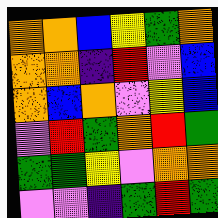[["orange", "orange", "blue", "yellow", "green", "orange"], ["orange", "orange", "indigo", "red", "violet", "blue"], ["orange", "blue", "orange", "violet", "yellow", "blue"], ["violet", "red", "green", "orange", "red", "green"], ["green", "green", "yellow", "violet", "orange", "orange"], ["violet", "violet", "indigo", "green", "red", "green"]]